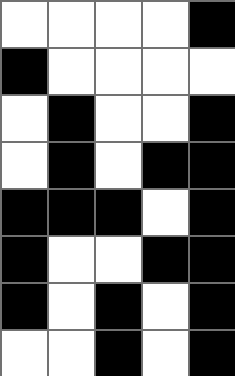[["white", "white", "white", "white", "black"], ["black", "white", "white", "white", "white"], ["white", "black", "white", "white", "black"], ["white", "black", "white", "black", "black"], ["black", "black", "black", "white", "black"], ["black", "white", "white", "black", "black"], ["black", "white", "black", "white", "black"], ["white", "white", "black", "white", "black"]]